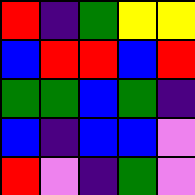[["red", "indigo", "green", "yellow", "yellow"], ["blue", "red", "red", "blue", "red"], ["green", "green", "blue", "green", "indigo"], ["blue", "indigo", "blue", "blue", "violet"], ["red", "violet", "indigo", "green", "violet"]]